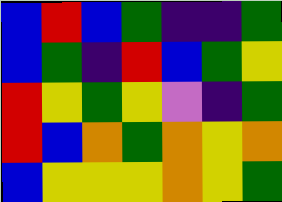[["blue", "red", "blue", "green", "indigo", "indigo", "green"], ["blue", "green", "indigo", "red", "blue", "green", "yellow"], ["red", "yellow", "green", "yellow", "violet", "indigo", "green"], ["red", "blue", "orange", "green", "orange", "yellow", "orange"], ["blue", "yellow", "yellow", "yellow", "orange", "yellow", "green"]]